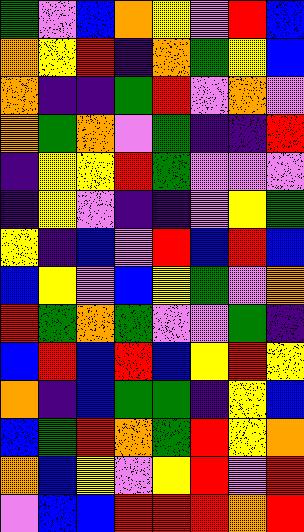[["green", "violet", "blue", "orange", "yellow", "violet", "red", "blue"], ["orange", "yellow", "red", "indigo", "orange", "green", "yellow", "blue"], ["orange", "indigo", "indigo", "green", "red", "violet", "orange", "violet"], ["orange", "green", "orange", "violet", "green", "indigo", "indigo", "red"], ["indigo", "yellow", "yellow", "red", "green", "violet", "violet", "violet"], ["indigo", "yellow", "violet", "indigo", "indigo", "violet", "yellow", "green"], ["yellow", "indigo", "blue", "violet", "red", "blue", "red", "blue"], ["blue", "yellow", "violet", "blue", "yellow", "green", "violet", "orange"], ["red", "green", "orange", "green", "violet", "violet", "green", "indigo"], ["blue", "red", "blue", "red", "blue", "yellow", "red", "yellow"], ["orange", "indigo", "blue", "green", "green", "indigo", "yellow", "blue"], ["blue", "green", "red", "orange", "green", "red", "yellow", "orange"], ["orange", "blue", "yellow", "violet", "yellow", "red", "violet", "red"], ["violet", "blue", "blue", "red", "red", "red", "orange", "red"]]